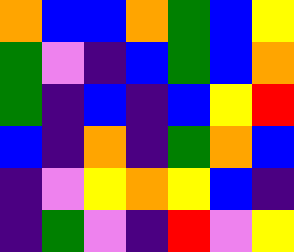[["orange", "blue", "blue", "orange", "green", "blue", "yellow"], ["green", "violet", "indigo", "blue", "green", "blue", "orange"], ["green", "indigo", "blue", "indigo", "blue", "yellow", "red"], ["blue", "indigo", "orange", "indigo", "green", "orange", "blue"], ["indigo", "violet", "yellow", "orange", "yellow", "blue", "indigo"], ["indigo", "green", "violet", "indigo", "red", "violet", "yellow"]]